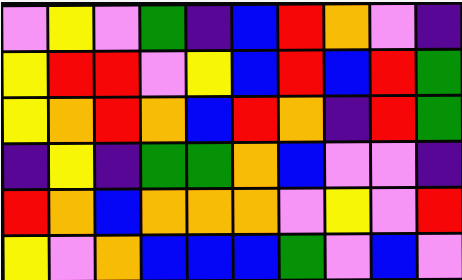[["violet", "yellow", "violet", "green", "indigo", "blue", "red", "orange", "violet", "indigo"], ["yellow", "red", "red", "violet", "yellow", "blue", "red", "blue", "red", "green"], ["yellow", "orange", "red", "orange", "blue", "red", "orange", "indigo", "red", "green"], ["indigo", "yellow", "indigo", "green", "green", "orange", "blue", "violet", "violet", "indigo"], ["red", "orange", "blue", "orange", "orange", "orange", "violet", "yellow", "violet", "red"], ["yellow", "violet", "orange", "blue", "blue", "blue", "green", "violet", "blue", "violet"]]